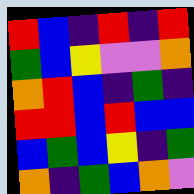[["red", "blue", "indigo", "red", "indigo", "red"], ["green", "blue", "yellow", "violet", "violet", "orange"], ["orange", "red", "blue", "indigo", "green", "indigo"], ["red", "red", "blue", "red", "blue", "blue"], ["blue", "green", "blue", "yellow", "indigo", "green"], ["orange", "indigo", "green", "blue", "orange", "violet"]]